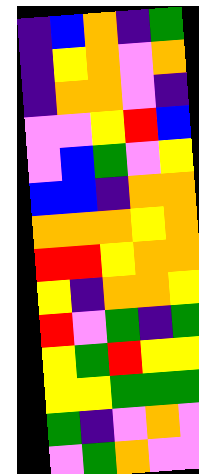[["indigo", "blue", "orange", "indigo", "green"], ["indigo", "yellow", "orange", "violet", "orange"], ["indigo", "orange", "orange", "violet", "indigo"], ["violet", "violet", "yellow", "red", "blue"], ["violet", "blue", "green", "violet", "yellow"], ["blue", "blue", "indigo", "orange", "orange"], ["orange", "orange", "orange", "yellow", "orange"], ["red", "red", "yellow", "orange", "orange"], ["yellow", "indigo", "orange", "orange", "yellow"], ["red", "violet", "green", "indigo", "green"], ["yellow", "green", "red", "yellow", "yellow"], ["yellow", "yellow", "green", "green", "green"], ["green", "indigo", "violet", "orange", "violet"], ["violet", "green", "orange", "violet", "violet"]]